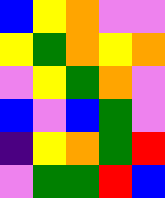[["blue", "yellow", "orange", "violet", "violet"], ["yellow", "green", "orange", "yellow", "orange"], ["violet", "yellow", "green", "orange", "violet"], ["blue", "violet", "blue", "green", "violet"], ["indigo", "yellow", "orange", "green", "red"], ["violet", "green", "green", "red", "blue"]]